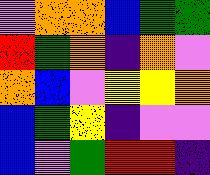[["violet", "orange", "orange", "blue", "green", "green"], ["red", "green", "orange", "indigo", "orange", "violet"], ["orange", "blue", "violet", "yellow", "yellow", "orange"], ["blue", "green", "yellow", "indigo", "violet", "violet"], ["blue", "violet", "green", "red", "red", "indigo"]]